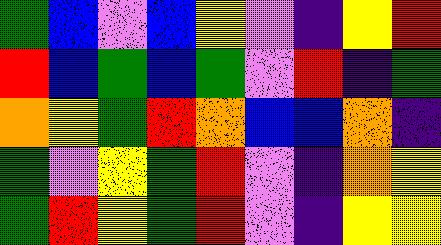[["green", "blue", "violet", "blue", "yellow", "violet", "indigo", "yellow", "red"], ["red", "blue", "green", "blue", "green", "violet", "red", "indigo", "green"], ["orange", "yellow", "green", "red", "orange", "blue", "blue", "orange", "indigo"], ["green", "violet", "yellow", "green", "red", "violet", "indigo", "orange", "yellow"], ["green", "red", "yellow", "green", "red", "violet", "indigo", "yellow", "yellow"]]